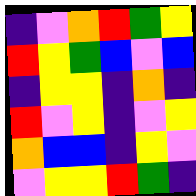[["indigo", "violet", "orange", "red", "green", "yellow"], ["red", "yellow", "green", "blue", "violet", "blue"], ["indigo", "yellow", "yellow", "indigo", "orange", "indigo"], ["red", "violet", "yellow", "indigo", "violet", "yellow"], ["orange", "blue", "blue", "indigo", "yellow", "violet"], ["violet", "yellow", "yellow", "red", "green", "indigo"]]